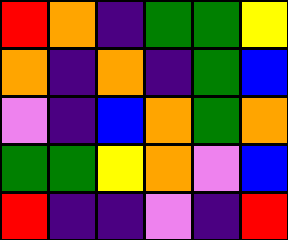[["red", "orange", "indigo", "green", "green", "yellow"], ["orange", "indigo", "orange", "indigo", "green", "blue"], ["violet", "indigo", "blue", "orange", "green", "orange"], ["green", "green", "yellow", "orange", "violet", "blue"], ["red", "indigo", "indigo", "violet", "indigo", "red"]]